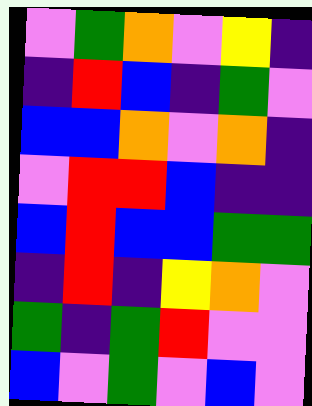[["violet", "green", "orange", "violet", "yellow", "indigo"], ["indigo", "red", "blue", "indigo", "green", "violet"], ["blue", "blue", "orange", "violet", "orange", "indigo"], ["violet", "red", "red", "blue", "indigo", "indigo"], ["blue", "red", "blue", "blue", "green", "green"], ["indigo", "red", "indigo", "yellow", "orange", "violet"], ["green", "indigo", "green", "red", "violet", "violet"], ["blue", "violet", "green", "violet", "blue", "violet"]]